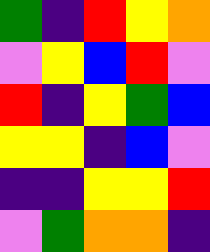[["green", "indigo", "red", "yellow", "orange"], ["violet", "yellow", "blue", "red", "violet"], ["red", "indigo", "yellow", "green", "blue"], ["yellow", "yellow", "indigo", "blue", "violet"], ["indigo", "indigo", "yellow", "yellow", "red"], ["violet", "green", "orange", "orange", "indigo"]]